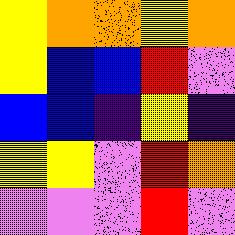[["yellow", "orange", "orange", "yellow", "orange"], ["yellow", "blue", "blue", "red", "violet"], ["blue", "blue", "indigo", "yellow", "indigo"], ["yellow", "yellow", "violet", "red", "orange"], ["violet", "violet", "violet", "red", "violet"]]